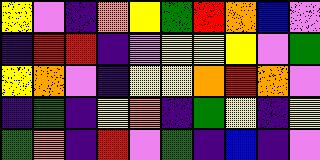[["yellow", "violet", "indigo", "orange", "yellow", "green", "red", "orange", "blue", "violet"], ["indigo", "red", "red", "indigo", "violet", "yellow", "yellow", "yellow", "violet", "green"], ["yellow", "orange", "violet", "indigo", "yellow", "yellow", "orange", "red", "orange", "violet"], ["indigo", "green", "indigo", "yellow", "orange", "indigo", "green", "yellow", "indigo", "yellow"], ["green", "orange", "indigo", "red", "violet", "green", "indigo", "blue", "indigo", "violet"]]